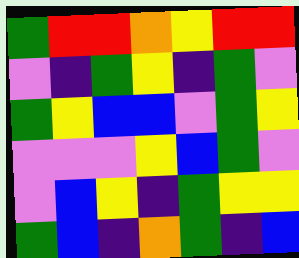[["green", "red", "red", "orange", "yellow", "red", "red"], ["violet", "indigo", "green", "yellow", "indigo", "green", "violet"], ["green", "yellow", "blue", "blue", "violet", "green", "yellow"], ["violet", "violet", "violet", "yellow", "blue", "green", "violet"], ["violet", "blue", "yellow", "indigo", "green", "yellow", "yellow"], ["green", "blue", "indigo", "orange", "green", "indigo", "blue"]]